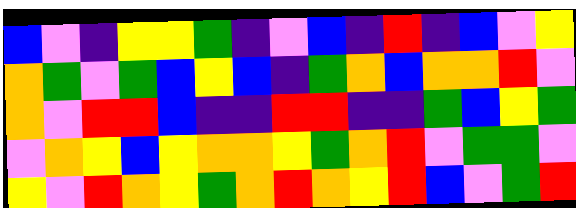[["blue", "violet", "indigo", "yellow", "yellow", "green", "indigo", "violet", "blue", "indigo", "red", "indigo", "blue", "violet", "yellow"], ["orange", "green", "violet", "green", "blue", "yellow", "blue", "indigo", "green", "orange", "blue", "orange", "orange", "red", "violet"], ["orange", "violet", "red", "red", "blue", "indigo", "indigo", "red", "red", "indigo", "indigo", "green", "blue", "yellow", "green"], ["violet", "orange", "yellow", "blue", "yellow", "orange", "orange", "yellow", "green", "orange", "red", "violet", "green", "green", "violet"], ["yellow", "violet", "red", "orange", "yellow", "green", "orange", "red", "orange", "yellow", "red", "blue", "violet", "green", "red"]]